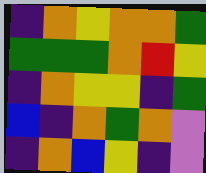[["indigo", "orange", "yellow", "orange", "orange", "green"], ["green", "green", "green", "orange", "red", "yellow"], ["indigo", "orange", "yellow", "yellow", "indigo", "green"], ["blue", "indigo", "orange", "green", "orange", "violet"], ["indigo", "orange", "blue", "yellow", "indigo", "violet"]]